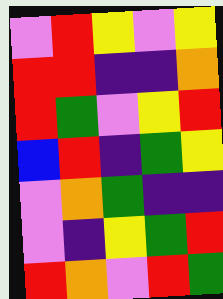[["violet", "red", "yellow", "violet", "yellow"], ["red", "red", "indigo", "indigo", "orange"], ["red", "green", "violet", "yellow", "red"], ["blue", "red", "indigo", "green", "yellow"], ["violet", "orange", "green", "indigo", "indigo"], ["violet", "indigo", "yellow", "green", "red"], ["red", "orange", "violet", "red", "green"]]